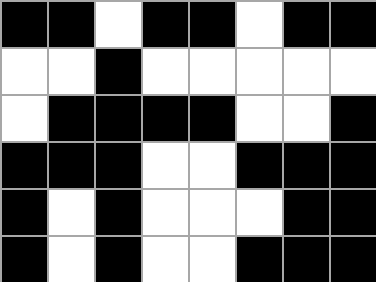[["black", "black", "white", "black", "black", "white", "black", "black"], ["white", "white", "black", "white", "white", "white", "white", "white"], ["white", "black", "black", "black", "black", "white", "white", "black"], ["black", "black", "black", "white", "white", "black", "black", "black"], ["black", "white", "black", "white", "white", "white", "black", "black"], ["black", "white", "black", "white", "white", "black", "black", "black"]]